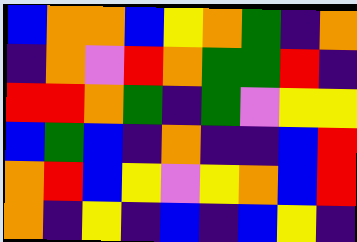[["blue", "orange", "orange", "blue", "yellow", "orange", "green", "indigo", "orange"], ["indigo", "orange", "violet", "red", "orange", "green", "green", "red", "indigo"], ["red", "red", "orange", "green", "indigo", "green", "violet", "yellow", "yellow"], ["blue", "green", "blue", "indigo", "orange", "indigo", "indigo", "blue", "red"], ["orange", "red", "blue", "yellow", "violet", "yellow", "orange", "blue", "red"], ["orange", "indigo", "yellow", "indigo", "blue", "indigo", "blue", "yellow", "indigo"]]